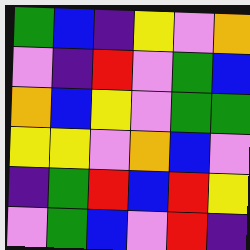[["green", "blue", "indigo", "yellow", "violet", "orange"], ["violet", "indigo", "red", "violet", "green", "blue"], ["orange", "blue", "yellow", "violet", "green", "green"], ["yellow", "yellow", "violet", "orange", "blue", "violet"], ["indigo", "green", "red", "blue", "red", "yellow"], ["violet", "green", "blue", "violet", "red", "indigo"]]